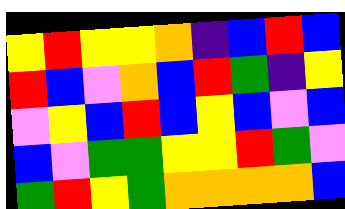[["yellow", "red", "yellow", "yellow", "orange", "indigo", "blue", "red", "blue"], ["red", "blue", "violet", "orange", "blue", "red", "green", "indigo", "yellow"], ["violet", "yellow", "blue", "red", "blue", "yellow", "blue", "violet", "blue"], ["blue", "violet", "green", "green", "yellow", "yellow", "red", "green", "violet"], ["green", "red", "yellow", "green", "orange", "orange", "orange", "orange", "blue"]]